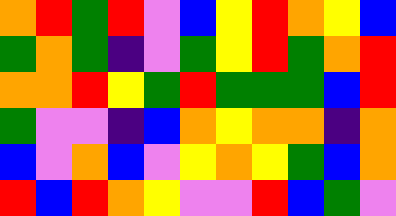[["orange", "red", "green", "red", "violet", "blue", "yellow", "red", "orange", "yellow", "blue"], ["green", "orange", "green", "indigo", "violet", "green", "yellow", "red", "green", "orange", "red"], ["orange", "orange", "red", "yellow", "green", "red", "green", "green", "green", "blue", "red"], ["green", "violet", "violet", "indigo", "blue", "orange", "yellow", "orange", "orange", "indigo", "orange"], ["blue", "violet", "orange", "blue", "violet", "yellow", "orange", "yellow", "green", "blue", "orange"], ["red", "blue", "red", "orange", "yellow", "violet", "violet", "red", "blue", "green", "violet"]]